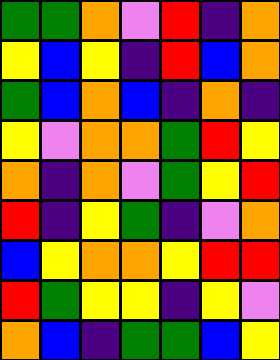[["green", "green", "orange", "violet", "red", "indigo", "orange"], ["yellow", "blue", "yellow", "indigo", "red", "blue", "orange"], ["green", "blue", "orange", "blue", "indigo", "orange", "indigo"], ["yellow", "violet", "orange", "orange", "green", "red", "yellow"], ["orange", "indigo", "orange", "violet", "green", "yellow", "red"], ["red", "indigo", "yellow", "green", "indigo", "violet", "orange"], ["blue", "yellow", "orange", "orange", "yellow", "red", "red"], ["red", "green", "yellow", "yellow", "indigo", "yellow", "violet"], ["orange", "blue", "indigo", "green", "green", "blue", "yellow"]]